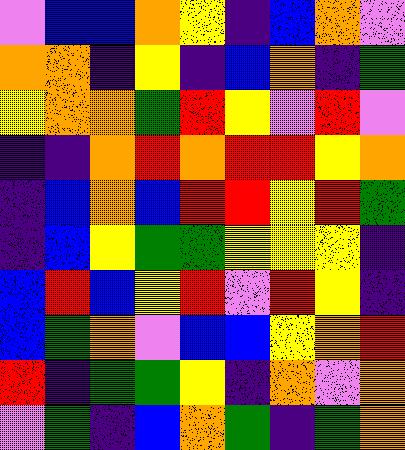[["violet", "blue", "blue", "orange", "yellow", "indigo", "blue", "orange", "violet"], ["orange", "orange", "indigo", "yellow", "indigo", "blue", "orange", "indigo", "green"], ["yellow", "orange", "orange", "green", "red", "yellow", "violet", "red", "violet"], ["indigo", "indigo", "orange", "red", "orange", "red", "red", "yellow", "orange"], ["indigo", "blue", "orange", "blue", "red", "red", "yellow", "red", "green"], ["indigo", "blue", "yellow", "green", "green", "yellow", "yellow", "yellow", "indigo"], ["blue", "red", "blue", "yellow", "red", "violet", "red", "yellow", "indigo"], ["blue", "green", "orange", "violet", "blue", "blue", "yellow", "orange", "red"], ["red", "indigo", "green", "green", "yellow", "indigo", "orange", "violet", "orange"], ["violet", "green", "indigo", "blue", "orange", "green", "indigo", "green", "orange"]]